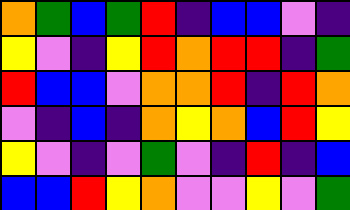[["orange", "green", "blue", "green", "red", "indigo", "blue", "blue", "violet", "indigo"], ["yellow", "violet", "indigo", "yellow", "red", "orange", "red", "red", "indigo", "green"], ["red", "blue", "blue", "violet", "orange", "orange", "red", "indigo", "red", "orange"], ["violet", "indigo", "blue", "indigo", "orange", "yellow", "orange", "blue", "red", "yellow"], ["yellow", "violet", "indigo", "violet", "green", "violet", "indigo", "red", "indigo", "blue"], ["blue", "blue", "red", "yellow", "orange", "violet", "violet", "yellow", "violet", "green"]]